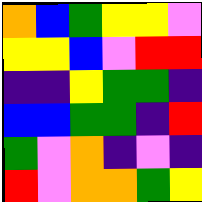[["orange", "blue", "green", "yellow", "yellow", "violet"], ["yellow", "yellow", "blue", "violet", "red", "red"], ["indigo", "indigo", "yellow", "green", "green", "indigo"], ["blue", "blue", "green", "green", "indigo", "red"], ["green", "violet", "orange", "indigo", "violet", "indigo"], ["red", "violet", "orange", "orange", "green", "yellow"]]